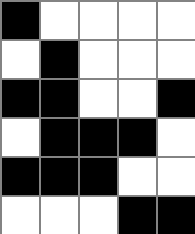[["black", "white", "white", "white", "white"], ["white", "black", "white", "white", "white"], ["black", "black", "white", "white", "black"], ["white", "black", "black", "black", "white"], ["black", "black", "black", "white", "white"], ["white", "white", "white", "black", "black"]]